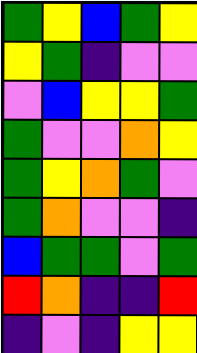[["green", "yellow", "blue", "green", "yellow"], ["yellow", "green", "indigo", "violet", "violet"], ["violet", "blue", "yellow", "yellow", "green"], ["green", "violet", "violet", "orange", "yellow"], ["green", "yellow", "orange", "green", "violet"], ["green", "orange", "violet", "violet", "indigo"], ["blue", "green", "green", "violet", "green"], ["red", "orange", "indigo", "indigo", "red"], ["indigo", "violet", "indigo", "yellow", "yellow"]]